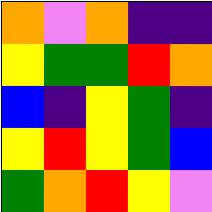[["orange", "violet", "orange", "indigo", "indigo"], ["yellow", "green", "green", "red", "orange"], ["blue", "indigo", "yellow", "green", "indigo"], ["yellow", "red", "yellow", "green", "blue"], ["green", "orange", "red", "yellow", "violet"]]